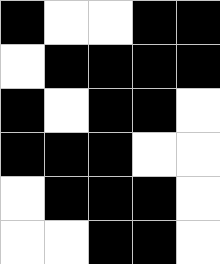[["black", "white", "white", "black", "black"], ["white", "black", "black", "black", "black"], ["black", "white", "black", "black", "white"], ["black", "black", "black", "white", "white"], ["white", "black", "black", "black", "white"], ["white", "white", "black", "black", "white"]]